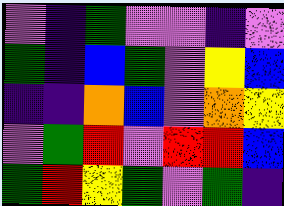[["violet", "indigo", "green", "violet", "violet", "indigo", "violet"], ["green", "indigo", "blue", "green", "violet", "yellow", "blue"], ["indigo", "indigo", "orange", "blue", "violet", "orange", "yellow"], ["violet", "green", "red", "violet", "red", "red", "blue"], ["green", "red", "yellow", "green", "violet", "green", "indigo"]]